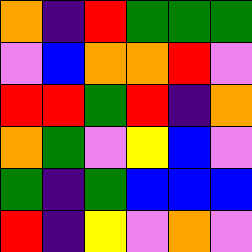[["orange", "indigo", "red", "green", "green", "green"], ["violet", "blue", "orange", "orange", "red", "violet"], ["red", "red", "green", "red", "indigo", "orange"], ["orange", "green", "violet", "yellow", "blue", "violet"], ["green", "indigo", "green", "blue", "blue", "blue"], ["red", "indigo", "yellow", "violet", "orange", "violet"]]